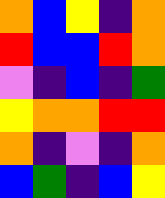[["orange", "blue", "yellow", "indigo", "orange"], ["red", "blue", "blue", "red", "orange"], ["violet", "indigo", "blue", "indigo", "green"], ["yellow", "orange", "orange", "red", "red"], ["orange", "indigo", "violet", "indigo", "orange"], ["blue", "green", "indigo", "blue", "yellow"]]